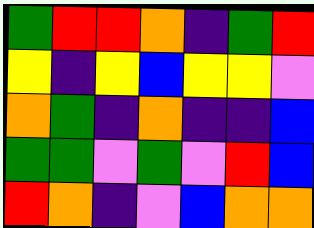[["green", "red", "red", "orange", "indigo", "green", "red"], ["yellow", "indigo", "yellow", "blue", "yellow", "yellow", "violet"], ["orange", "green", "indigo", "orange", "indigo", "indigo", "blue"], ["green", "green", "violet", "green", "violet", "red", "blue"], ["red", "orange", "indigo", "violet", "blue", "orange", "orange"]]